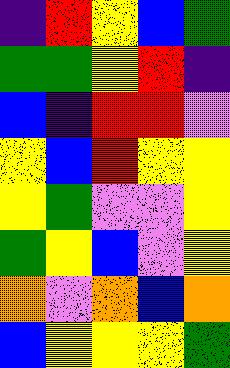[["indigo", "red", "yellow", "blue", "green"], ["green", "green", "yellow", "red", "indigo"], ["blue", "indigo", "red", "red", "violet"], ["yellow", "blue", "red", "yellow", "yellow"], ["yellow", "green", "violet", "violet", "yellow"], ["green", "yellow", "blue", "violet", "yellow"], ["orange", "violet", "orange", "blue", "orange"], ["blue", "yellow", "yellow", "yellow", "green"]]